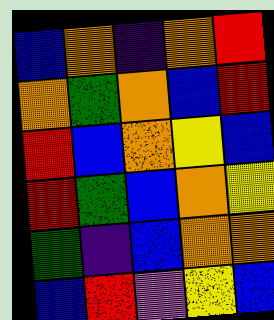[["blue", "orange", "indigo", "orange", "red"], ["orange", "green", "orange", "blue", "red"], ["red", "blue", "orange", "yellow", "blue"], ["red", "green", "blue", "orange", "yellow"], ["green", "indigo", "blue", "orange", "orange"], ["blue", "red", "violet", "yellow", "blue"]]